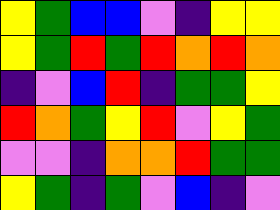[["yellow", "green", "blue", "blue", "violet", "indigo", "yellow", "yellow"], ["yellow", "green", "red", "green", "red", "orange", "red", "orange"], ["indigo", "violet", "blue", "red", "indigo", "green", "green", "yellow"], ["red", "orange", "green", "yellow", "red", "violet", "yellow", "green"], ["violet", "violet", "indigo", "orange", "orange", "red", "green", "green"], ["yellow", "green", "indigo", "green", "violet", "blue", "indigo", "violet"]]